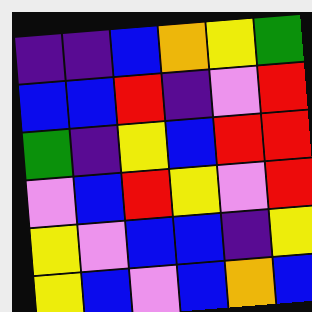[["indigo", "indigo", "blue", "orange", "yellow", "green"], ["blue", "blue", "red", "indigo", "violet", "red"], ["green", "indigo", "yellow", "blue", "red", "red"], ["violet", "blue", "red", "yellow", "violet", "red"], ["yellow", "violet", "blue", "blue", "indigo", "yellow"], ["yellow", "blue", "violet", "blue", "orange", "blue"]]